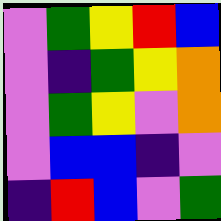[["violet", "green", "yellow", "red", "blue"], ["violet", "indigo", "green", "yellow", "orange"], ["violet", "green", "yellow", "violet", "orange"], ["violet", "blue", "blue", "indigo", "violet"], ["indigo", "red", "blue", "violet", "green"]]